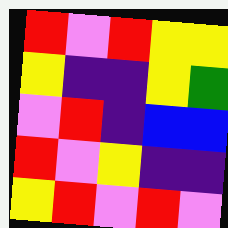[["red", "violet", "red", "yellow", "yellow"], ["yellow", "indigo", "indigo", "yellow", "green"], ["violet", "red", "indigo", "blue", "blue"], ["red", "violet", "yellow", "indigo", "indigo"], ["yellow", "red", "violet", "red", "violet"]]